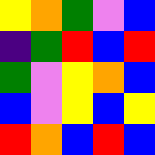[["yellow", "orange", "green", "violet", "blue"], ["indigo", "green", "red", "blue", "red"], ["green", "violet", "yellow", "orange", "blue"], ["blue", "violet", "yellow", "blue", "yellow"], ["red", "orange", "blue", "red", "blue"]]